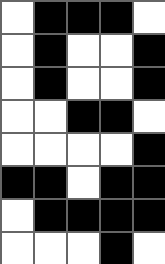[["white", "black", "black", "black", "white"], ["white", "black", "white", "white", "black"], ["white", "black", "white", "white", "black"], ["white", "white", "black", "black", "white"], ["white", "white", "white", "white", "black"], ["black", "black", "white", "black", "black"], ["white", "black", "black", "black", "black"], ["white", "white", "white", "black", "white"]]